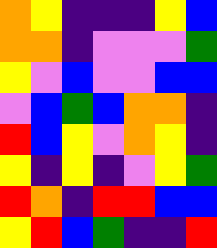[["orange", "yellow", "indigo", "indigo", "indigo", "yellow", "blue"], ["orange", "orange", "indigo", "violet", "violet", "violet", "green"], ["yellow", "violet", "blue", "violet", "violet", "blue", "blue"], ["violet", "blue", "green", "blue", "orange", "orange", "indigo"], ["red", "blue", "yellow", "violet", "orange", "yellow", "indigo"], ["yellow", "indigo", "yellow", "indigo", "violet", "yellow", "green"], ["red", "orange", "indigo", "red", "red", "blue", "blue"], ["yellow", "red", "blue", "green", "indigo", "indigo", "red"]]